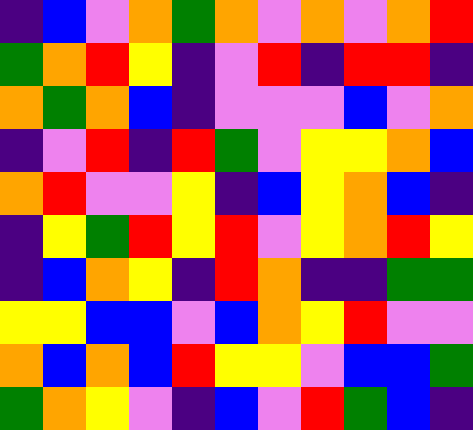[["indigo", "blue", "violet", "orange", "green", "orange", "violet", "orange", "violet", "orange", "red"], ["green", "orange", "red", "yellow", "indigo", "violet", "red", "indigo", "red", "red", "indigo"], ["orange", "green", "orange", "blue", "indigo", "violet", "violet", "violet", "blue", "violet", "orange"], ["indigo", "violet", "red", "indigo", "red", "green", "violet", "yellow", "yellow", "orange", "blue"], ["orange", "red", "violet", "violet", "yellow", "indigo", "blue", "yellow", "orange", "blue", "indigo"], ["indigo", "yellow", "green", "red", "yellow", "red", "violet", "yellow", "orange", "red", "yellow"], ["indigo", "blue", "orange", "yellow", "indigo", "red", "orange", "indigo", "indigo", "green", "green"], ["yellow", "yellow", "blue", "blue", "violet", "blue", "orange", "yellow", "red", "violet", "violet"], ["orange", "blue", "orange", "blue", "red", "yellow", "yellow", "violet", "blue", "blue", "green"], ["green", "orange", "yellow", "violet", "indigo", "blue", "violet", "red", "green", "blue", "indigo"]]